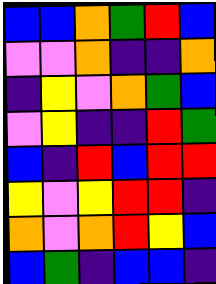[["blue", "blue", "orange", "green", "red", "blue"], ["violet", "violet", "orange", "indigo", "indigo", "orange"], ["indigo", "yellow", "violet", "orange", "green", "blue"], ["violet", "yellow", "indigo", "indigo", "red", "green"], ["blue", "indigo", "red", "blue", "red", "red"], ["yellow", "violet", "yellow", "red", "red", "indigo"], ["orange", "violet", "orange", "red", "yellow", "blue"], ["blue", "green", "indigo", "blue", "blue", "indigo"]]